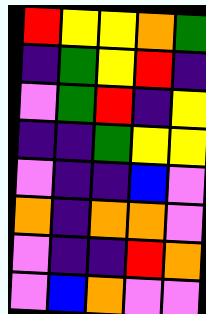[["red", "yellow", "yellow", "orange", "green"], ["indigo", "green", "yellow", "red", "indigo"], ["violet", "green", "red", "indigo", "yellow"], ["indigo", "indigo", "green", "yellow", "yellow"], ["violet", "indigo", "indigo", "blue", "violet"], ["orange", "indigo", "orange", "orange", "violet"], ["violet", "indigo", "indigo", "red", "orange"], ["violet", "blue", "orange", "violet", "violet"]]